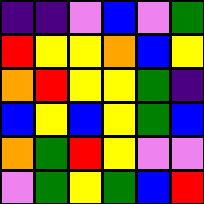[["indigo", "indigo", "violet", "blue", "violet", "green"], ["red", "yellow", "yellow", "orange", "blue", "yellow"], ["orange", "red", "yellow", "yellow", "green", "indigo"], ["blue", "yellow", "blue", "yellow", "green", "blue"], ["orange", "green", "red", "yellow", "violet", "violet"], ["violet", "green", "yellow", "green", "blue", "red"]]